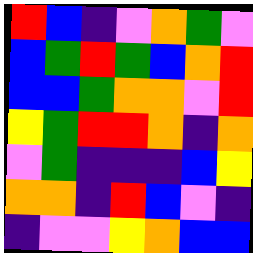[["red", "blue", "indigo", "violet", "orange", "green", "violet"], ["blue", "green", "red", "green", "blue", "orange", "red"], ["blue", "blue", "green", "orange", "orange", "violet", "red"], ["yellow", "green", "red", "red", "orange", "indigo", "orange"], ["violet", "green", "indigo", "indigo", "indigo", "blue", "yellow"], ["orange", "orange", "indigo", "red", "blue", "violet", "indigo"], ["indigo", "violet", "violet", "yellow", "orange", "blue", "blue"]]